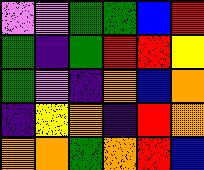[["violet", "violet", "green", "green", "blue", "red"], ["green", "indigo", "green", "red", "red", "yellow"], ["green", "violet", "indigo", "orange", "blue", "orange"], ["indigo", "yellow", "orange", "indigo", "red", "orange"], ["orange", "orange", "green", "orange", "red", "blue"]]